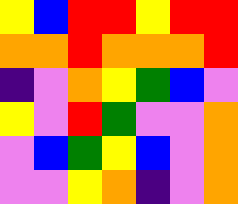[["yellow", "blue", "red", "red", "yellow", "red", "red"], ["orange", "orange", "red", "orange", "orange", "orange", "red"], ["indigo", "violet", "orange", "yellow", "green", "blue", "violet"], ["yellow", "violet", "red", "green", "violet", "violet", "orange"], ["violet", "blue", "green", "yellow", "blue", "violet", "orange"], ["violet", "violet", "yellow", "orange", "indigo", "violet", "orange"]]